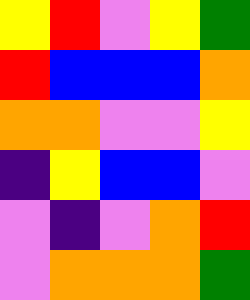[["yellow", "red", "violet", "yellow", "green"], ["red", "blue", "blue", "blue", "orange"], ["orange", "orange", "violet", "violet", "yellow"], ["indigo", "yellow", "blue", "blue", "violet"], ["violet", "indigo", "violet", "orange", "red"], ["violet", "orange", "orange", "orange", "green"]]